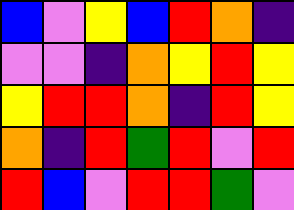[["blue", "violet", "yellow", "blue", "red", "orange", "indigo"], ["violet", "violet", "indigo", "orange", "yellow", "red", "yellow"], ["yellow", "red", "red", "orange", "indigo", "red", "yellow"], ["orange", "indigo", "red", "green", "red", "violet", "red"], ["red", "blue", "violet", "red", "red", "green", "violet"]]